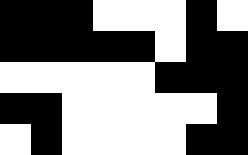[["black", "black", "black", "white", "white", "white", "black", "white"], ["black", "black", "black", "black", "black", "white", "black", "black"], ["white", "white", "white", "white", "white", "black", "black", "black"], ["black", "black", "white", "white", "white", "white", "white", "black"], ["white", "black", "white", "white", "white", "white", "black", "black"]]